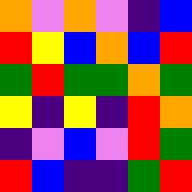[["orange", "violet", "orange", "violet", "indigo", "blue"], ["red", "yellow", "blue", "orange", "blue", "red"], ["green", "red", "green", "green", "orange", "green"], ["yellow", "indigo", "yellow", "indigo", "red", "orange"], ["indigo", "violet", "blue", "violet", "red", "green"], ["red", "blue", "indigo", "indigo", "green", "red"]]